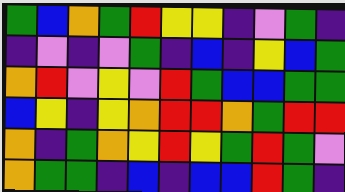[["green", "blue", "orange", "green", "red", "yellow", "yellow", "indigo", "violet", "green", "indigo"], ["indigo", "violet", "indigo", "violet", "green", "indigo", "blue", "indigo", "yellow", "blue", "green"], ["orange", "red", "violet", "yellow", "violet", "red", "green", "blue", "blue", "green", "green"], ["blue", "yellow", "indigo", "yellow", "orange", "red", "red", "orange", "green", "red", "red"], ["orange", "indigo", "green", "orange", "yellow", "red", "yellow", "green", "red", "green", "violet"], ["orange", "green", "green", "indigo", "blue", "indigo", "blue", "blue", "red", "green", "indigo"]]